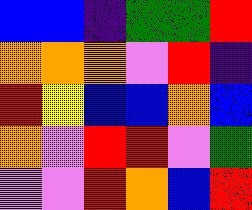[["blue", "blue", "indigo", "green", "green", "red"], ["orange", "orange", "orange", "violet", "red", "indigo"], ["red", "yellow", "blue", "blue", "orange", "blue"], ["orange", "violet", "red", "red", "violet", "green"], ["violet", "violet", "red", "orange", "blue", "red"]]